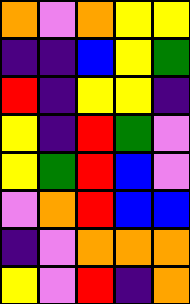[["orange", "violet", "orange", "yellow", "yellow"], ["indigo", "indigo", "blue", "yellow", "green"], ["red", "indigo", "yellow", "yellow", "indigo"], ["yellow", "indigo", "red", "green", "violet"], ["yellow", "green", "red", "blue", "violet"], ["violet", "orange", "red", "blue", "blue"], ["indigo", "violet", "orange", "orange", "orange"], ["yellow", "violet", "red", "indigo", "orange"]]